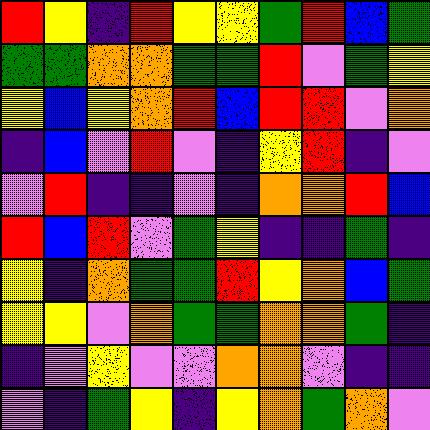[["red", "yellow", "indigo", "red", "yellow", "yellow", "green", "red", "blue", "green"], ["green", "green", "orange", "orange", "green", "green", "red", "violet", "green", "yellow"], ["yellow", "blue", "yellow", "orange", "red", "blue", "red", "red", "violet", "orange"], ["indigo", "blue", "violet", "red", "violet", "indigo", "yellow", "red", "indigo", "violet"], ["violet", "red", "indigo", "indigo", "violet", "indigo", "orange", "orange", "red", "blue"], ["red", "blue", "red", "violet", "green", "yellow", "indigo", "indigo", "green", "indigo"], ["yellow", "indigo", "orange", "green", "green", "red", "yellow", "orange", "blue", "green"], ["yellow", "yellow", "violet", "orange", "green", "green", "orange", "orange", "green", "indigo"], ["indigo", "violet", "yellow", "violet", "violet", "orange", "orange", "violet", "indigo", "indigo"], ["violet", "indigo", "green", "yellow", "indigo", "yellow", "orange", "green", "orange", "violet"]]